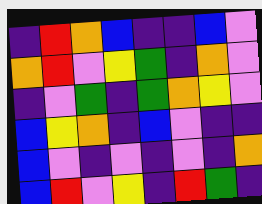[["indigo", "red", "orange", "blue", "indigo", "indigo", "blue", "violet"], ["orange", "red", "violet", "yellow", "green", "indigo", "orange", "violet"], ["indigo", "violet", "green", "indigo", "green", "orange", "yellow", "violet"], ["blue", "yellow", "orange", "indigo", "blue", "violet", "indigo", "indigo"], ["blue", "violet", "indigo", "violet", "indigo", "violet", "indigo", "orange"], ["blue", "red", "violet", "yellow", "indigo", "red", "green", "indigo"]]